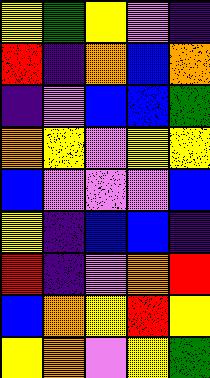[["yellow", "green", "yellow", "violet", "indigo"], ["red", "indigo", "orange", "blue", "orange"], ["indigo", "violet", "blue", "blue", "green"], ["orange", "yellow", "violet", "yellow", "yellow"], ["blue", "violet", "violet", "violet", "blue"], ["yellow", "indigo", "blue", "blue", "indigo"], ["red", "indigo", "violet", "orange", "red"], ["blue", "orange", "yellow", "red", "yellow"], ["yellow", "orange", "violet", "yellow", "green"]]